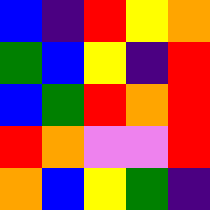[["blue", "indigo", "red", "yellow", "orange"], ["green", "blue", "yellow", "indigo", "red"], ["blue", "green", "red", "orange", "red"], ["red", "orange", "violet", "violet", "red"], ["orange", "blue", "yellow", "green", "indigo"]]